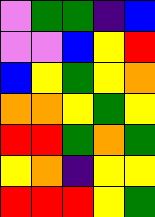[["violet", "green", "green", "indigo", "blue"], ["violet", "violet", "blue", "yellow", "red"], ["blue", "yellow", "green", "yellow", "orange"], ["orange", "orange", "yellow", "green", "yellow"], ["red", "red", "green", "orange", "green"], ["yellow", "orange", "indigo", "yellow", "yellow"], ["red", "red", "red", "yellow", "green"]]